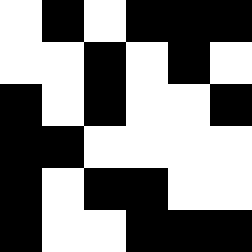[["white", "black", "white", "black", "black", "black"], ["white", "white", "black", "white", "black", "white"], ["black", "white", "black", "white", "white", "black"], ["black", "black", "white", "white", "white", "white"], ["black", "white", "black", "black", "white", "white"], ["black", "white", "white", "black", "black", "black"]]